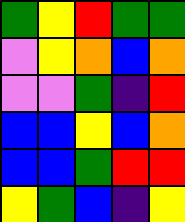[["green", "yellow", "red", "green", "green"], ["violet", "yellow", "orange", "blue", "orange"], ["violet", "violet", "green", "indigo", "red"], ["blue", "blue", "yellow", "blue", "orange"], ["blue", "blue", "green", "red", "red"], ["yellow", "green", "blue", "indigo", "yellow"]]